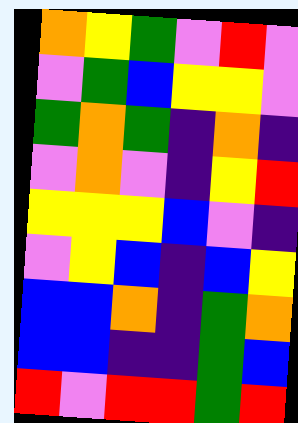[["orange", "yellow", "green", "violet", "red", "violet"], ["violet", "green", "blue", "yellow", "yellow", "violet"], ["green", "orange", "green", "indigo", "orange", "indigo"], ["violet", "orange", "violet", "indigo", "yellow", "red"], ["yellow", "yellow", "yellow", "blue", "violet", "indigo"], ["violet", "yellow", "blue", "indigo", "blue", "yellow"], ["blue", "blue", "orange", "indigo", "green", "orange"], ["blue", "blue", "indigo", "indigo", "green", "blue"], ["red", "violet", "red", "red", "green", "red"]]